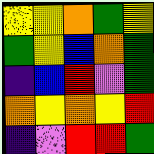[["yellow", "yellow", "orange", "green", "yellow"], ["green", "yellow", "blue", "orange", "green"], ["indigo", "blue", "red", "violet", "green"], ["orange", "yellow", "orange", "yellow", "red"], ["indigo", "violet", "red", "red", "green"]]